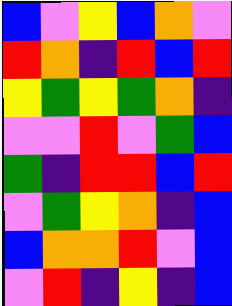[["blue", "violet", "yellow", "blue", "orange", "violet"], ["red", "orange", "indigo", "red", "blue", "red"], ["yellow", "green", "yellow", "green", "orange", "indigo"], ["violet", "violet", "red", "violet", "green", "blue"], ["green", "indigo", "red", "red", "blue", "red"], ["violet", "green", "yellow", "orange", "indigo", "blue"], ["blue", "orange", "orange", "red", "violet", "blue"], ["violet", "red", "indigo", "yellow", "indigo", "blue"]]